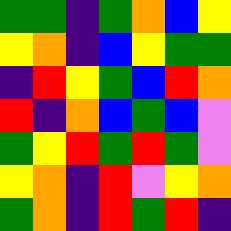[["green", "green", "indigo", "green", "orange", "blue", "yellow"], ["yellow", "orange", "indigo", "blue", "yellow", "green", "green"], ["indigo", "red", "yellow", "green", "blue", "red", "orange"], ["red", "indigo", "orange", "blue", "green", "blue", "violet"], ["green", "yellow", "red", "green", "red", "green", "violet"], ["yellow", "orange", "indigo", "red", "violet", "yellow", "orange"], ["green", "orange", "indigo", "red", "green", "red", "indigo"]]